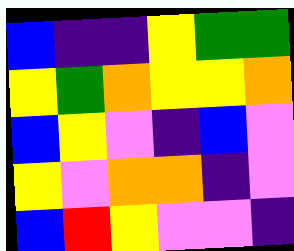[["blue", "indigo", "indigo", "yellow", "green", "green"], ["yellow", "green", "orange", "yellow", "yellow", "orange"], ["blue", "yellow", "violet", "indigo", "blue", "violet"], ["yellow", "violet", "orange", "orange", "indigo", "violet"], ["blue", "red", "yellow", "violet", "violet", "indigo"]]